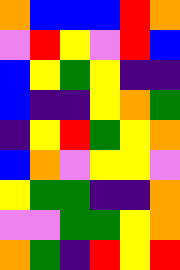[["orange", "blue", "blue", "blue", "red", "orange"], ["violet", "red", "yellow", "violet", "red", "blue"], ["blue", "yellow", "green", "yellow", "indigo", "indigo"], ["blue", "indigo", "indigo", "yellow", "orange", "green"], ["indigo", "yellow", "red", "green", "yellow", "orange"], ["blue", "orange", "violet", "yellow", "yellow", "violet"], ["yellow", "green", "green", "indigo", "indigo", "orange"], ["violet", "violet", "green", "green", "yellow", "orange"], ["orange", "green", "indigo", "red", "yellow", "red"]]